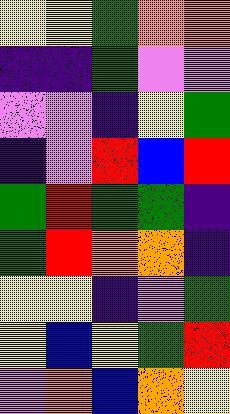[["yellow", "yellow", "green", "orange", "orange"], ["indigo", "indigo", "green", "violet", "violet"], ["violet", "violet", "indigo", "yellow", "green"], ["indigo", "violet", "red", "blue", "red"], ["green", "red", "green", "green", "indigo"], ["green", "red", "orange", "orange", "indigo"], ["yellow", "yellow", "indigo", "violet", "green"], ["yellow", "blue", "yellow", "green", "red"], ["violet", "orange", "blue", "orange", "yellow"]]